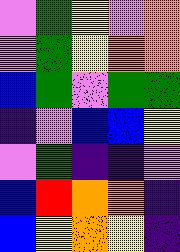[["violet", "green", "yellow", "violet", "orange"], ["violet", "green", "yellow", "orange", "orange"], ["blue", "green", "violet", "green", "green"], ["indigo", "violet", "blue", "blue", "yellow"], ["violet", "green", "indigo", "indigo", "violet"], ["blue", "red", "orange", "orange", "indigo"], ["blue", "yellow", "orange", "yellow", "indigo"]]